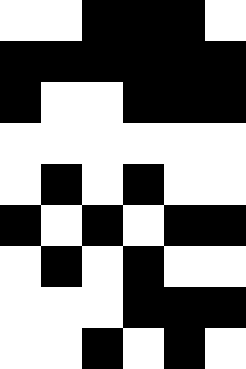[["white", "white", "black", "black", "black", "white"], ["black", "black", "black", "black", "black", "black"], ["black", "white", "white", "black", "black", "black"], ["white", "white", "white", "white", "white", "white"], ["white", "black", "white", "black", "white", "white"], ["black", "white", "black", "white", "black", "black"], ["white", "black", "white", "black", "white", "white"], ["white", "white", "white", "black", "black", "black"], ["white", "white", "black", "white", "black", "white"]]